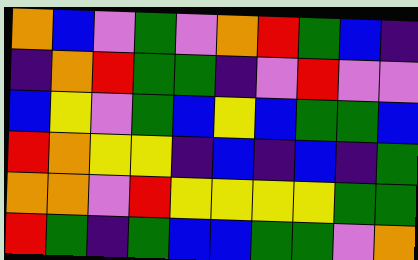[["orange", "blue", "violet", "green", "violet", "orange", "red", "green", "blue", "indigo"], ["indigo", "orange", "red", "green", "green", "indigo", "violet", "red", "violet", "violet"], ["blue", "yellow", "violet", "green", "blue", "yellow", "blue", "green", "green", "blue"], ["red", "orange", "yellow", "yellow", "indigo", "blue", "indigo", "blue", "indigo", "green"], ["orange", "orange", "violet", "red", "yellow", "yellow", "yellow", "yellow", "green", "green"], ["red", "green", "indigo", "green", "blue", "blue", "green", "green", "violet", "orange"]]